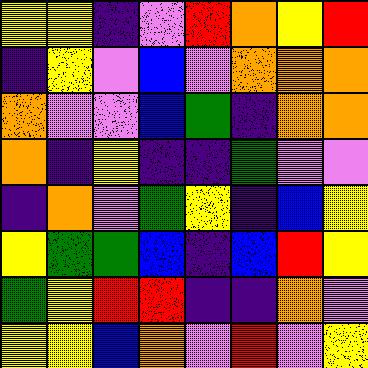[["yellow", "yellow", "indigo", "violet", "red", "orange", "yellow", "red"], ["indigo", "yellow", "violet", "blue", "violet", "orange", "orange", "orange"], ["orange", "violet", "violet", "blue", "green", "indigo", "orange", "orange"], ["orange", "indigo", "yellow", "indigo", "indigo", "green", "violet", "violet"], ["indigo", "orange", "violet", "green", "yellow", "indigo", "blue", "yellow"], ["yellow", "green", "green", "blue", "indigo", "blue", "red", "yellow"], ["green", "yellow", "red", "red", "indigo", "indigo", "orange", "violet"], ["yellow", "yellow", "blue", "orange", "violet", "red", "violet", "yellow"]]